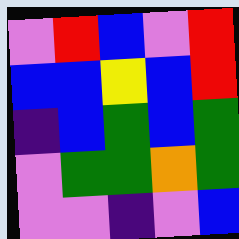[["violet", "red", "blue", "violet", "red"], ["blue", "blue", "yellow", "blue", "red"], ["indigo", "blue", "green", "blue", "green"], ["violet", "green", "green", "orange", "green"], ["violet", "violet", "indigo", "violet", "blue"]]